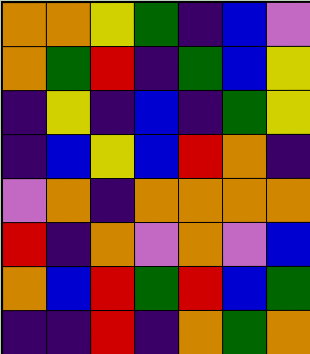[["orange", "orange", "yellow", "green", "indigo", "blue", "violet"], ["orange", "green", "red", "indigo", "green", "blue", "yellow"], ["indigo", "yellow", "indigo", "blue", "indigo", "green", "yellow"], ["indigo", "blue", "yellow", "blue", "red", "orange", "indigo"], ["violet", "orange", "indigo", "orange", "orange", "orange", "orange"], ["red", "indigo", "orange", "violet", "orange", "violet", "blue"], ["orange", "blue", "red", "green", "red", "blue", "green"], ["indigo", "indigo", "red", "indigo", "orange", "green", "orange"]]